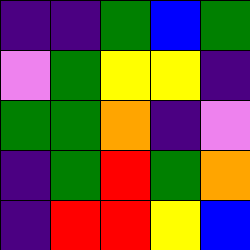[["indigo", "indigo", "green", "blue", "green"], ["violet", "green", "yellow", "yellow", "indigo"], ["green", "green", "orange", "indigo", "violet"], ["indigo", "green", "red", "green", "orange"], ["indigo", "red", "red", "yellow", "blue"]]